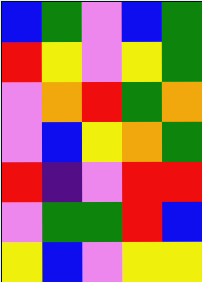[["blue", "green", "violet", "blue", "green"], ["red", "yellow", "violet", "yellow", "green"], ["violet", "orange", "red", "green", "orange"], ["violet", "blue", "yellow", "orange", "green"], ["red", "indigo", "violet", "red", "red"], ["violet", "green", "green", "red", "blue"], ["yellow", "blue", "violet", "yellow", "yellow"]]